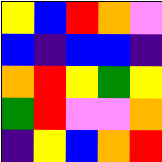[["yellow", "blue", "red", "orange", "violet"], ["blue", "indigo", "blue", "blue", "indigo"], ["orange", "red", "yellow", "green", "yellow"], ["green", "red", "violet", "violet", "orange"], ["indigo", "yellow", "blue", "orange", "red"]]